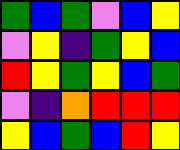[["green", "blue", "green", "violet", "blue", "yellow"], ["violet", "yellow", "indigo", "green", "yellow", "blue"], ["red", "yellow", "green", "yellow", "blue", "green"], ["violet", "indigo", "orange", "red", "red", "red"], ["yellow", "blue", "green", "blue", "red", "yellow"]]